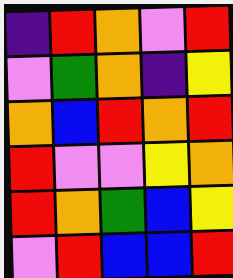[["indigo", "red", "orange", "violet", "red"], ["violet", "green", "orange", "indigo", "yellow"], ["orange", "blue", "red", "orange", "red"], ["red", "violet", "violet", "yellow", "orange"], ["red", "orange", "green", "blue", "yellow"], ["violet", "red", "blue", "blue", "red"]]